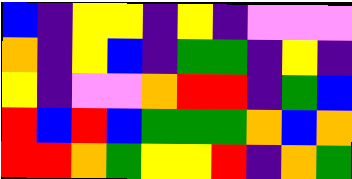[["blue", "indigo", "yellow", "yellow", "indigo", "yellow", "indigo", "violet", "violet", "violet"], ["orange", "indigo", "yellow", "blue", "indigo", "green", "green", "indigo", "yellow", "indigo"], ["yellow", "indigo", "violet", "violet", "orange", "red", "red", "indigo", "green", "blue"], ["red", "blue", "red", "blue", "green", "green", "green", "orange", "blue", "orange"], ["red", "red", "orange", "green", "yellow", "yellow", "red", "indigo", "orange", "green"]]